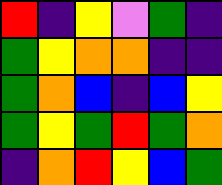[["red", "indigo", "yellow", "violet", "green", "indigo"], ["green", "yellow", "orange", "orange", "indigo", "indigo"], ["green", "orange", "blue", "indigo", "blue", "yellow"], ["green", "yellow", "green", "red", "green", "orange"], ["indigo", "orange", "red", "yellow", "blue", "green"]]